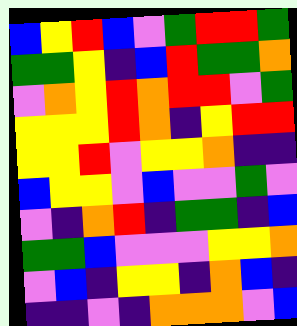[["blue", "yellow", "red", "blue", "violet", "green", "red", "red", "green"], ["green", "green", "yellow", "indigo", "blue", "red", "green", "green", "orange"], ["violet", "orange", "yellow", "red", "orange", "red", "red", "violet", "green"], ["yellow", "yellow", "yellow", "red", "orange", "indigo", "yellow", "red", "red"], ["yellow", "yellow", "red", "violet", "yellow", "yellow", "orange", "indigo", "indigo"], ["blue", "yellow", "yellow", "violet", "blue", "violet", "violet", "green", "violet"], ["violet", "indigo", "orange", "red", "indigo", "green", "green", "indigo", "blue"], ["green", "green", "blue", "violet", "violet", "violet", "yellow", "yellow", "orange"], ["violet", "blue", "indigo", "yellow", "yellow", "indigo", "orange", "blue", "indigo"], ["indigo", "indigo", "violet", "indigo", "orange", "orange", "orange", "violet", "blue"]]